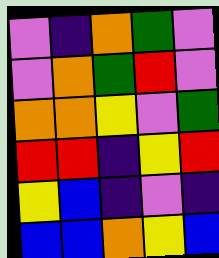[["violet", "indigo", "orange", "green", "violet"], ["violet", "orange", "green", "red", "violet"], ["orange", "orange", "yellow", "violet", "green"], ["red", "red", "indigo", "yellow", "red"], ["yellow", "blue", "indigo", "violet", "indigo"], ["blue", "blue", "orange", "yellow", "blue"]]